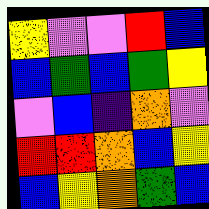[["yellow", "violet", "violet", "red", "blue"], ["blue", "green", "blue", "green", "yellow"], ["violet", "blue", "indigo", "orange", "violet"], ["red", "red", "orange", "blue", "yellow"], ["blue", "yellow", "orange", "green", "blue"]]